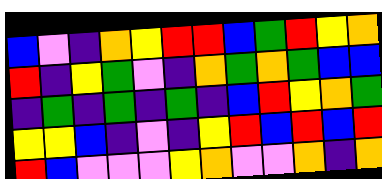[["blue", "violet", "indigo", "orange", "yellow", "red", "red", "blue", "green", "red", "yellow", "orange"], ["red", "indigo", "yellow", "green", "violet", "indigo", "orange", "green", "orange", "green", "blue", "blue"], ["indigo", "green", "indigo", "green", "indigo", "green", "indigo", "blue", "red", "yellow", "orange", "green"], ["yellow", "yellow", "blue", "indigo", "violet", "indigo", "yellow", "red", "blue", "red", "blue", "red"], ["red", "blue", "violet", "violet", "violet", "yellow", "orange", "violet", "violet", "orange", "indigo", "orange"]]